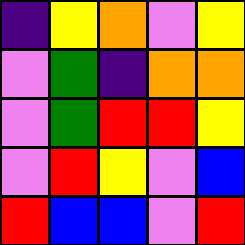[["indigo", "yellow", "orange", "violet", "yellow"], ["violet", "green", "indigo", "orange", "orange"], ["violet", "green", "red", "red", "yellow"], ["violet", "red", "yellow", "violet", "blue"], ["red", "blue", "blue", "violet", "red"]]